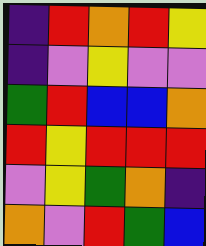[["indigo", "red", "orange", "red", "yellow"], ["indigo", "violet", "yellow", "violet", "violet"], ["green", "red", "blue", "blue", "orange"], ["red", "yellow", "red", "red", "red"], ["violet", "yellow", "green", "orange", "indigo"], ["orange", "violet", "red", "green", "blue"]]